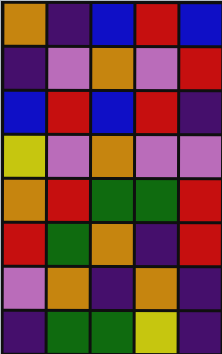[["orange", "indigo", "blue", "red", "blue"], ["indigo", "violet", "orange", "violet", "red"], ["blue", "red", "blue", "red", "indigo"], ["yellow", "violet", "orange", "violet", "violet"], ["orange", "red", "green", "green", "red"], ["red", "green", "orange", "indigo", "red"], ["violet", "orange", "indigo", "orange", "indigo"], ["indigo", "green", "green", "yellow", "indigo"]]